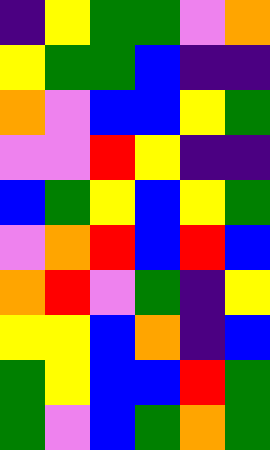[["indigo", "yellow", "green", "green", "violet", "orange"], ["yellow", "green", "green", "blue", "indigo", "indigo"], ["orange", "violet", "blue", "blue", "yellow", "green"], ["violet", "violet", "red", "yellow", "indigo", "indigo"], ["blue", "green", "yellow", "blue", "yellow", "green"], ["violet", "orange", "red", "blue", "red", "blue"], ["orange", "red", "violet", "green", "indigo", "yellow"], ["yellow", "yellow", "blue", "orange", "indigo", "blue"], ["green", "yellow", "blue", "blue", "red", "green"], ["green", "violet", "blue", "green", "orange", "green"]]